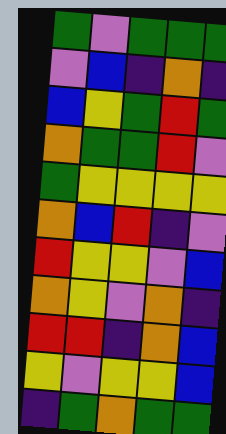[["green", "violet", "green", "green", "green"], ["violet", "blue", "indigo", "orange", "indigo"], ["blue", "yellow", "green", "red", "green"], ["orange", "green", "green", "red", "violet"], ["green", "yellow", "yellow", "yellow", "yellow"], ["orange", "blue", "red", "indigo", "violet"], ["red", "yellow", "yellow", "violet", "blue"], ["orange", "yellow", "violet", "orange", "indigo"], ["red", "red", "indigo", "orange", "blue"], ["yellow", "violet", "yellow", "yellow", "blue"], ["indigo", "green", "orange", "green", "green"]]